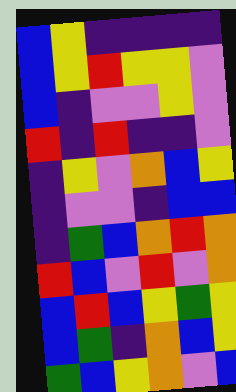[["blue", "yellow", "indigo", "indigo", "indigo", "indigo"], ["blue", "yellow", "red", "yellow", "yellow", "violet"], ["blue", "indigo", "violet", "violet", "yellow", "violet"], ["red", "indigo", "red", "indigo", "indigo", "violet"], ["indigo", "yellow", "violet", "orange", "blue", "yellow"], ["indigo", "violet", "violet", "indigo", "blue", "blue"], ["indigo", "green", "blue", "orange", "red", "orange"], ["red", "blue", "violet", "red", "violet", "orange"], ["blue", "red", "blue", "yellow", "green", "yellow"], ["blue", "green", "indigo", "orange", "blue", "yellow"], ["green", "blue", "yellow", "orange", "violet", "blue"]]